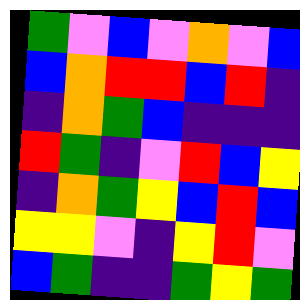[["green", "violet", "blue", "violet", "orange", "violet", "blue"], ["blue", "orange", "red", "red", "blue", "red", "indigo"], ["indigo", "orange", "green", "blue", "indigo", "indigo", "indigo"], ["red", "green", "indigo", "violet", "red", "blue", "yellow"], ["indigo", "orange", "green", "yellow", "blue", "red", "blue"], ["yellow", "yellow", "violet", "indigo", "yellow", "red", "violet"], ["blue", "green", "indigo", "indigo", "green", "yellow", "green"]]